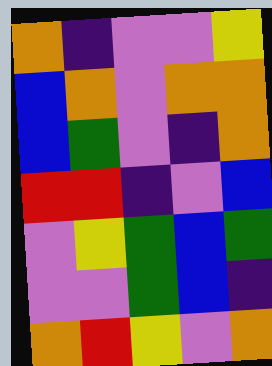[["orange", "indigo", "violet", "violet", "yellow"], ["blue", "orange", "violet", "orange", "orange"], ["blue", "green", "violet", "indigo", "orange"], ["red", "red", "indigo", "violet", "blue"], ["violet", "yellow", "green", "blue", "green"], ["violet", "violet", "green", "blue", "indigo"], ["orange", "red", "yellow", "violet", "orange"]]